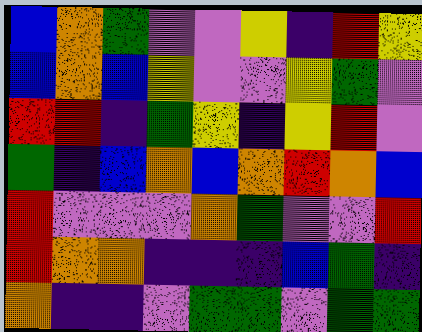[["blue", "orange", "green", "violet", "violet", "yellow", "indigo", "red", "yellow"], ["blue", "orange", "blue", "yellow", "violet", "violet", "yellow", "green", "violet"], ["red", "red", "indigo", "green", "yellow", "indigo", "yellow", "red", "violet"], ["green", "indigo", "blue", "orange", "blue", "orange", "red", "orange", "blue"], ["red", "violet", "violet", "violet", "orange", "green", "violet", "violet", "red"], ["red", "orange", "orange", "indigo", "indigo", "indigo", "blue", "green", "indigo"], ["orange", "indigo", "indigo", "violet", "green", "green", "violet", "green", "green"]]